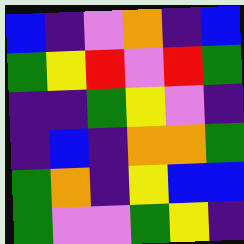[["blue", "indigo", "violet", "orange", "indigo", "blue"], ["green", "yellow", "red", "violet", "red", "green"], ["indigo", "indigo", "green", "yellow", "violet", "indigo"], ["indigo", "blue", "indigo", "orange", "orange", "green"], ["green", "orange", "indigo", "yellow", "blue", "blue"], ["green", "violet", "violet", "green", "yellow", "indigo"]]